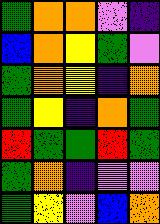[["green", "orange", "orange", "violet", "indigo"], ["blue", "orange", "yellow", "green", "violet"], ["green", "orange", "yellow", "indigo", "orange"], ["green", "yellow", "indigo", "orange", "green"], ["red", "green", "green", "red", "green"], ["green", "orange", "indigo", "violet", "violet"], ["green", "yellow", "violet", "blue", "orange"]]